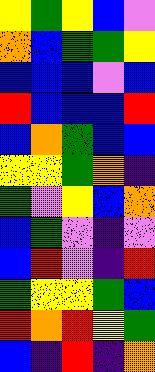[["yellow", "green", "yellow", "blue", "violet"], ["orange", "blue", "green", "green", "yellow"], ["blue", "blue", "blue", "violet", "blue"], ["red", "blue", "blue", "blue", "red"], ["blue", "orange", "green", "blue", "blue"], ["yellow", "yellow", "green", "orange", "indigo"], ["green", "violet", "yellow", "blue", "orange"], ["blue", "green", "violet", "indigo", "violet"], ["blue", "red", "violet", "indigo", "red"], ["green", "yellow", "yellow", "green", "blue"], ["red", "orange", "red", "yellow", "green"], ["blue", "indigo", "red", "indigo", "orange"]]